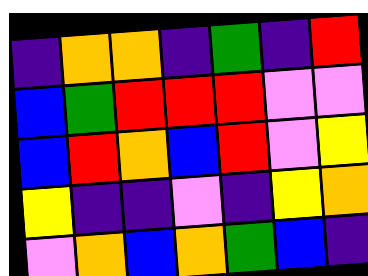[["indigo", "orange", "orange", "indigo", "green", "indigo", "red"], ["blue", "green", "red", "red", "red", "violet", "violet"], ["blue", "red", "orange", "blue", "red", "violet", "yellow"], ["yellow", "indigo", "indigo", "violet", "indigo", "yellow", "orange"], ["violet", "orange", "blue", "orange", "green", "blue", "indigo"]]